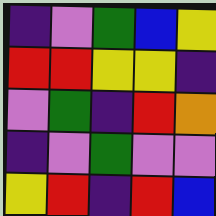[["indigo", "violet", "green", "blue", "yellow"], ["red", "red", "yellow", "yellow", "indigo"], ["violet", "green", "indigo", "red", "orange"], ["indigo", "violet", "green", "violet", "violet"], ["yellow", "red", "indigo", "red", "blue"]]